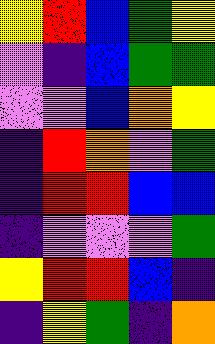[["yellow", "red", "blue", "green", "yellow"], ["violet", "indigo", "blue", "green", "green"], ["violet", "violet", "blue", "orange", "yellow"], ["indigo", "red", "orange", "violet", "green"], ["indigo", "red", "red", "blue", "blue"], ["indigo", "violet", "violet", "violet", "green"], ["yellow", "red", "red", "blue", "indigo"], ["indigo", "yellow", "green", "indigo", "orange"]]